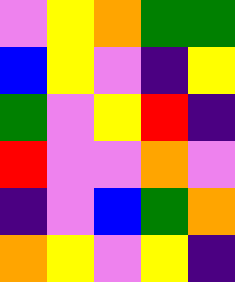[["violet", "yellow", "orange", "green", "green"], ["blue", "yellow", "violet", "indigo", "yellow"], ["green", "violet", "yellow", "red", "indigo"], ["red", "violet", "violet", "orange", "violet"], ["indigo", "violet", "blue", "green", "orange"], ["orange", "yellow", "violet", "yellow", "indigo"]]